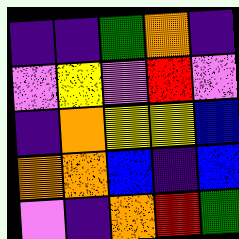[["indigo", "indigo", "green", "orange", "indigo"], ["violet", "yellow", "violet", "red", "violet"], ["indigo", "orange", "yellow", "yellow", "blue"], ["orange", "orange", "blue", "indigo", "blue"], ["violet", "indigo", "orange", "red", "green"]]